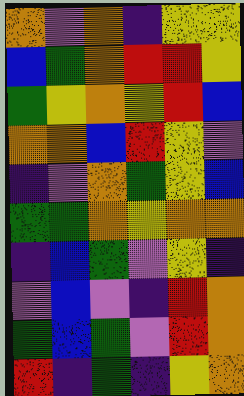[["orange", "violet", "orange", "indigo", "yellow", "yellow"], ["blue", "green", "orange", "red", "red", "yellow"], ["green", "yellow", "orange", "yellow", "red", "blue"], ["orange", "orange", "blue", "red", "yellow", "violet"], ["indigo", "violet", "orange", "green", "yellow", "blue"], ["green", "green", "orange", "yellow", "orange", "orange"], ["indigo", "blue", "green", "violet", "yellow", "indigo"], ["violet", "blue", "violet", "indigo", "red", "orange"], ["green", "blue", "green", "violet", "red", "orange"], ["red", "indigo", "green", "indigo", "yellow", "orange"]]